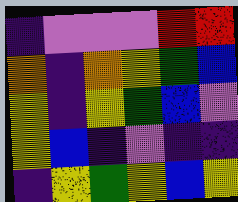[["indigo", "violet", "violet", "violet", "red", "red"], ["orange", "indigo", "orange", "yellow", "green", "blue"], ["yellow", "indigo", "yellow", "green", "blue", "violet"], ["yellow", "blue", "indigo", "violet", "indigo", "indigo"], ["indigo", "yellow", "green", "yellow", "blue", "yellow"]]